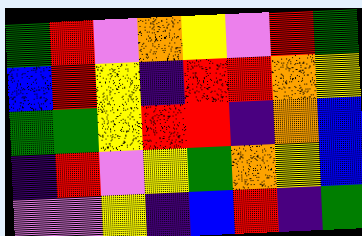[["green", "red", "violet", "orange", "yellow", "violet", "red", "green"], ["blue", "red", "yellow", "indigo", "red", "red", "orange", "yellow"], ["green", "green", "yellow", "red", "red", "indigo", "orange", "blue"], ["indigo", "red", "violet", "yellow", "green", "orange", "yellow", "blue"], ["violet", "violet", "yellow", "indigo", "blue", "red", "indigo", "green"]]